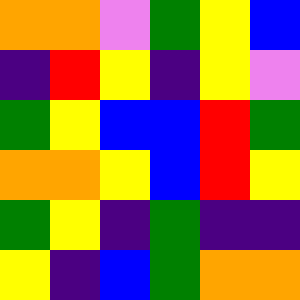[["orange", "orange", "violet", "green", "yellow", "blue"], ["indigo", "red", "yellow", "indigo", "yellow", "violet"], ["green", "yellow", "blue", "blue", "red", "green"], ["orange", "orange", "yellow", "blue", "red", "yellow"], ["green", "yellow", "indigo", "green", "indigo", "indigo"], ["yellow", "indigo", "blue", "green", "orange", "orange"]]